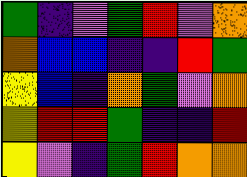[["green", "indigo", "violet", "green", "red", "violet", "orange"], ["orange", "blue", "blue", "indigo", "indigo", "red", "green"], ["yellow", "blue", "indigo", "orange", "green", "violet", "orange"], ["yellow", "red", "red", "green", "indigo", "indigo", "red"], ["yellow", "violet", "indigo", "green", "red", "orange", "orange"]]